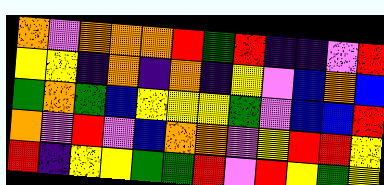[["orange", "violet", "orange", "orange", "orange", "red", "green", "red", "indigo", "indigo", "violet", "red"], ["yellow", "yellow", "indigo", "orange", "indigo", "orange", "indigo", "yellow", "violet", "blue", "orange", "blue"], ["green", "orange", "green", "blue", "yellow", "yellow", "yellow", "green", "violet", "blue", "blue", "red"], ["orange", "violet", "red", "violet", "blue", "orange", "orange", "violet", "yellow", "red", "red", "yellow"], ["red", "indigo", "yellow", "yellow", "green", "green", "red", "violet", "red", "yellow", "green", "yellow"]]